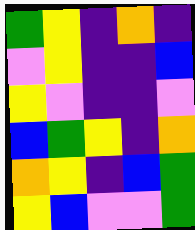[["green", "yellow", "indigo", "orange", "indigo"], ["violet", "yellow", "indigo", "indigo", "blue"], ["yellow", "violet", "indigo", "indigo", "violet"], ["blue", "green", "yellow", "indigo", "orange"], ["orange", "yellow", "indigo", "blue", "green"], ["yellow", "blue", "violet", "violet", "green"]]